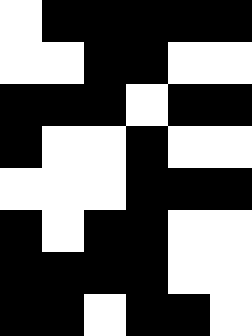[["white", "black", "black", "black", "black", "black"], ["white", "white", "black", "black", "white", "white"], ["black", "black", "black", "white", "black", "black"], ["black", "white", "white", "black", "white", "white"], ["white", "white", "white", "black", "black", "black"], ["black", "white", "black", "black", "white", "white"], ["black", "black", "black", "black", "white", "white"], ["black", "black", "white", "black", "black", "white"]]